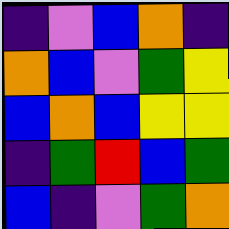[["indigo", "violet", "blue", "orange", "indigo"], ["orange", "blue", "violet", "green", "yellow"], ["blue", "orange", "blue", "yellow", "yellow"], ["indigo", "green", "red", "blue", "green"], ["blue", "indigo", "violet", "green", "orange"]]